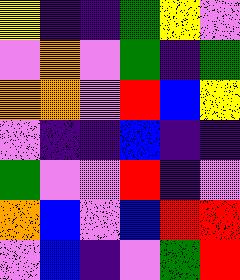[["yellow", "indigo", "indigo", "green", "yellow", "violet"], ["violet", "orange", "violet", "green", "indigo", "green"], ["orange", "orange", "violet", "red", "blue", "yellow"], ["violet", "indigo", "indigo", "blue", "indigo", "indigo"], ["green", "violet", "violet", "red", "indigo", "violet"], ["orange", "blue", "violet", "blue", "red", "red"], ["violet", "blue", "indigo", "violet", "green", "red"]]